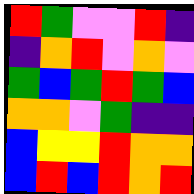[["red", "green", "violet", "violet", "red", "indigo"], ["indigo", "orange", "red", "violet", "orange", "violet"], ["green", "blue", "green", "red", "green", "blue"], ["orange", "orange", "violet", "green", "indigo", "indigo"], ["blue", "yellow", "yellow", "red", "orange", "orange"], ["blue", "red", "blue", "red", "orange", "red"]]